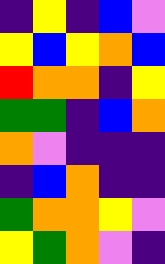[["indigo", "yellow", "indigo", "blue", "violet"], ["yellow", "blue", "yellow", "orange", "blue"], ["red", "orange", "orange", "indigo", "yellow"], ["green", "green", "indigo", "blue", "orange"], ["orange", "violet", "indigo", "indigo", "indigo"], ["indigo", "blue", "orange", "indigo", "indigo"], ["green", "orange", "orange", "yellow", "violet"], ["yellow", "green", "orange", "violet", "indigo"]]